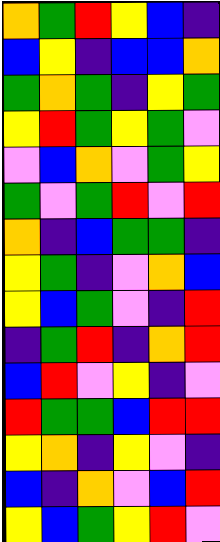[["orange", "green", "red", "yellow", "blue", "indigo"], ["blue", "yellow", "indigo", "blue", "blue", "orange"], ["green", "orange", "green", "indigo", "yellow", "green"], ["yellow", "red", "green", "yellow", "green", "violet"], ["violet", "blue", "orange", "violet", "green", "yellow"], ["green", "violet", "green", "red", "violet", "red"], ["orange", "indigo", "blue", "green", "green", "indigo"], ["yellow", "green", "indigo", "violet", "orange", "blue"], ["yellow", "blue", "green", "violet", "indigo", "red"], ["indigo", "green", "red", "indigo", "orange", "red"], ["blue", "red", "violet", "yellow", "indigo", "violet"], ["red", "green", "green", "blue", "red", "red"], ["yellow", "orange", "indigo", "yellow", "violet", "indigo"], ["blue", "indigo", "orange", "violet", "blue", "red"], ["yellow", "blue", "green", "yellow", "red", "violet"]]